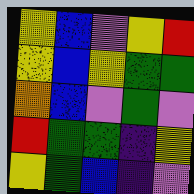[["yellow", "blue", "violet", "yellow", "red"], ["yellow", "blue", "yellow", "green", "green"], ["orange", "blue", "violet", "green", "violet"], ["red", "green", "green", "indigo", "yellow"], ["yellow", "green", "blue", "indigo", "violet"]]